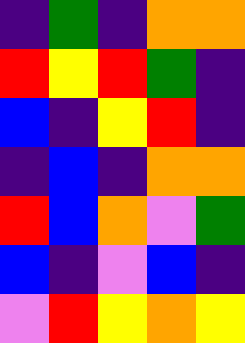[["indigo", "green", "indigo", "orange", "orange"], ["red", "yellow", "red", "green", "indigo"], ["blue", "indigo", "yellow", "red", "indigo"], ["indigo", "blue", "indigo", "orange", "orange"], ["red", "blue", "orange", "violet", "green"], ["blue", "indigo", "violet", "blue", "indigo"], ["violet", "red", "yellow", "orange", "yellow"]]